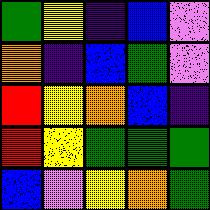[["green", "yellow", "indigo", "blue", "violet"], ["orange", "indigo", "blue", "green", "violet"], ["red", "yellow", "orange", "blue", "indigo"], ["red", "yellow", "green", "green", "green"], ["blue", "violet", "yellow", "orange", "green"]]